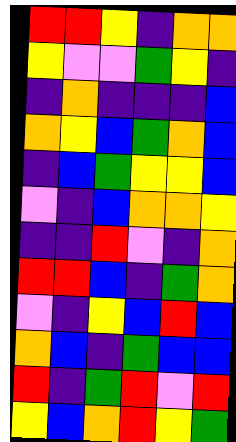[["red", "red", "yellow", "indigo", "orange", "orange"], ["yellow", "violet", "violet", "green", "yellow", "indigo"], ["indigo", "orange", "indigo", "indigo", "indigo", "blue"], ["orange", "yellow", "blue", "green", "orange", "blue"], ["indigo", "blue", "green", "yellow", "yellow", "blue"], ["violet", "indigo", "blue", "orange", "orange", "yellow"], ["indigo", "indigo", "red", "violet", "indigo", "orange"], ["red", "red", "blue", "indigo", "green", "orange"], ["violet", "indigo", "yellow", "blue", "red", "blue"], ["orange", "blue", "indigo", "green", "blue", "blue"], ["red", "indigo", "green", "red", "violet", "red"], ["yellow", "blue", "orange", "red", "yellow", "green"]]